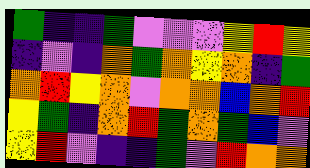[["green", "indigo", "indigo", "green", "violet", "violet", "violet", "yellow", "red", "yellow"], ["indigo", "violet", "indigo", "orange", "green", "orange", "yellow", "orange", "indigo", "green"], ["orange", "red", "yellow", "orange", "violet", "orange", "orange", "blue", "orange", "red"], ["yellow", "green", "indigo", "orange", "red", "green", "orange", "green", "blue", "violet"], ["yellow", "red", "violet", "indigo", "indigo", "green", "violet", "red", "orange", "orange"]]